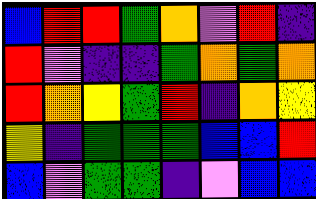[["blue", "red", "red", "green", "orange", "violet", "red", "indigo"], ["red", "violet", "indigo", "indigo", "green", "orange", "green", "orange"], ["red", "orange", "yellow", "green", "red", "indigo", "orange", "yellow"], ["yellow", "indigo", "green", "green", "green", "blue", "blue", "red"], ["blue", "violet", "green", "green", "indigo", "violet", "blue", "blue"]]